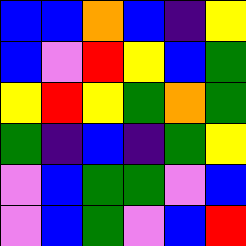[["blue", "blue", "orange", "blue", "indigo", "yellow"], ["blue", "violet", "red", "yellow", "blue", "green"], ["yellow", "red", "yellow", "green", "orange", "green"], ["green", "indigo", "blue", "indigo", "green", "yellow"], ["violet", "blue", "green", "green", "violet", "blue"], ["violet", "blue", "green", "violet", "blue", "red"]]